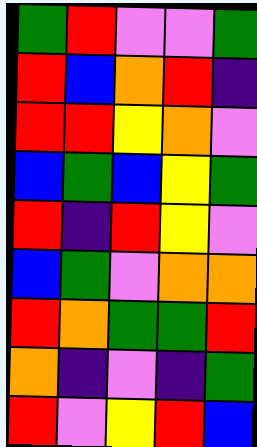[["green", "red", "violet", "violet", "green"], ["red", "blue", "orange", "red", "indigo"], ["red", "red", "yellow", "orange", "violet"], ["blue", "green", "blue", "yellow", "green"], ["red", "indigo", "red", "yellow", "violet"], ["blue", "green", "violet", "orange", "orange"], ["red", "orange", "green", "green", "red"], ["orange", "indigo", "violet", "indigo", "green"], ["red", "violet", "yellow", "red", "blue"]]